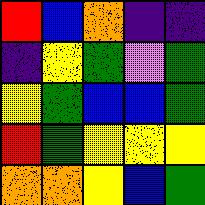[["red", "blue", "orange", "indigo", "indigo"], ["indigo", "yellow", "green", "violet", "green"], ["yellow", "green", "blue", "blue", "green"], ["red", "green", "yellow", "yellow", "yellow"], ["orange", "orange", "yellow", "blue", "green"]]